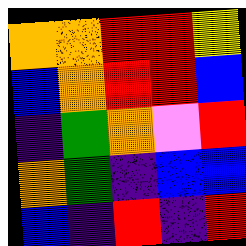[["orange", "orange", "red", "red", "yellow"], ["blue", "orange", "red", "red", "blue"], ["indigo", "green", "orange", "violet", "red"], ["orange", "green", "indigo", "blue", "blue"], ["blue", "indigo", "red", "indigo", "red"]]